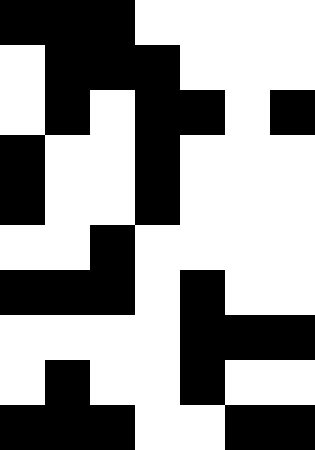[["black", "black", "black", "white", "white", "white", "white"], ["white", "black", "black", "black", "white", "white", "white"], ["white", "black", "white", "black", "black", "white", "black"], ["black", "white", "white", "black", "white", "white", "white"], ["black", "white", "white", "black", "white", "white", "white"], ["white", "white", "black", "white", "white", "white", "white"], ["black", "black", "black", "white", "black", "white", "white"], ["white", "white", "white", "white", "black", "black", "black"], ["white", "black", "white", "white", "black", "white", "white"], ["black", "black", "black", "white", "white", "black", "black"]]